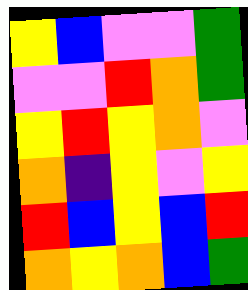[["yellow", "blue", "violet", "violet", "green"], ["violet", "violet", "red", "orange", "green"], ["yellow", "red", "yellow", "orange", "violet"], ["orange", "indigo", "yellow", "violet", "yellow"], ["red", "blue", "yellow", "blue", "red"], ["orange", "yellow", "orange", "blue", "green"]]